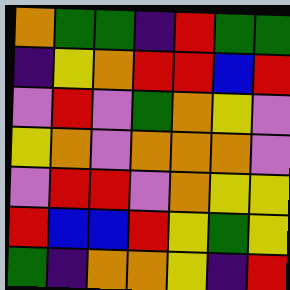[["orange", "green", "green", "indigo", "red", "green", "green"], ["indigo", "yellow", "orange", "red", "red", "blue", "red"], ["violet", "red", "violet", "green", "orange", "yellow", "violet"], ["yellow", "orange", "violet", "orange", "orange", "orange", "violet"], ["violet", "red", "red", "violet", "orange", "yellow", "yellow"], ["red", "blue", "blue", "red", "yellow", "green", "yellow"], ["green", "indigo", "orange", "orange", "yellow", "indigo", "red"]]